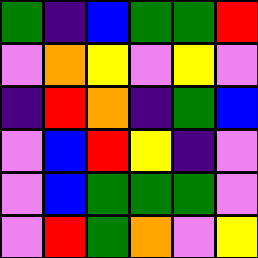[["green", "indigo", "blue", "green", "green", "red"], ["violet", "orange", "yellow", "violet", "yellow", "violet"], ["indigo", "red", "orange", "indigo", "green", "blue"], ["violet", "blue", "red", "yellow", "indigo", "violet"], ["violet", "blue", "green", "green", "green", "violet"], ["violet", "red", "green", "orange", "violet", "yellow"]]